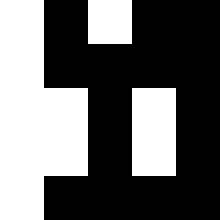[["white", "black", "white", "black", "black"], ["white", "black", "black", "black", "black"], ["white", "white", "black", "white", "black"], ["white", "white", "black", "white", "black"], ["white", "black", "black", "black", "black"]]